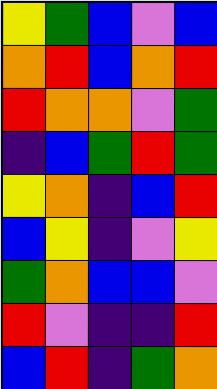[["yellow", "green", "blue", "violet", "blue"], ["orange", "red", "blue", "orange", "red"], ["red", "orange", "orange", "violet", "green"], ["indigo", "blue", "green", "red", "green"], ["yellow", "orange", "indigo", "blue", "red"], ["blue", "yellow", "indigo", "violet", "yellow"], ["green", "orange", "blue", "blue", "violet"], ["red", "violet", "indigo", "indigo", "red"], ["blue", "red", "indigo", "green", "orange"]]